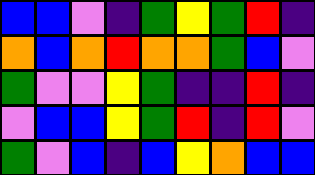[["blue", "blue", "violet", "indigo", "green", "yellow", "green", "red", "indigo"], ["orange", "blue", "orange", "red", "orange", "orange", "green", "blue", "violet"], ["green", "violet", "violet", "yellow", "green", "indigo", "indigo", "red", "indigo"], ["violet", "blue", "blue", "yellow", "green", "red", "indigo", "red", "violet"], ["green", "violet", "blue", "indigo", "blue", "yellow", "orange", "blue", "blue"]]